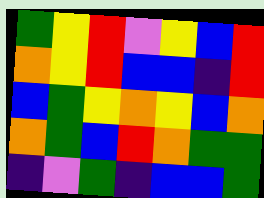[["green", "yellow", "red", "violet", "yellow", "blue", "red"], ["orange", "yellow", "red", "blue", "blue", "indigo", "red"], ["blue", "green", "yellow", "orange", "yellow", "blue", "orange"], ["orange", "green", "blue", "red", "orange", "green", "green"], ["indigo", "violet", "green", "indigo", "blue", "blue", "green"]]